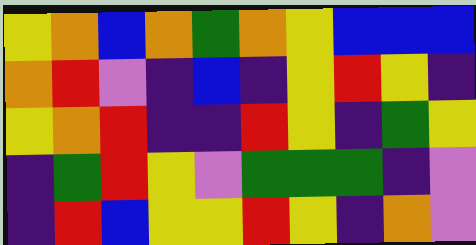[["yellow", "orange", "blue", "orange", "green", "orange", "yellow", "blue", "blue", "blue"], ["orange", "red", "violet", "indigo", "blue", "indigo", "yellow", "red", "yellow", "indigo"], ["yellow", "orange", "red", "indigo", "indigo", "red", "yellow", "indigo", "green", "yellow"], ["indigo", "green", "red", "yellow", "violet", "green", "green", "green", "indigo", "violet"], ["indigo", "red", "blue", "yellow", "yellow", "red", "yellow", "indigo", "orange", "violet"]]